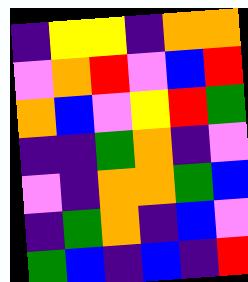[["indigo", "yellow", "yellow", "indigo", "orange", "orange"], ["violet", "orange", "red", "violet", "blue", "red"], ["orange", "blue", "violet", "yellow", "red", "green"], ["indigo", "indigo", "green", "orange", "indigo", "violet"], ["violet", "indigo", "orange", "orange", "green", "blue"], ["indigo", "green", "orange", "indigo", "blue", "violet"], ["green", "blue", "indigo", "blue", "indigo", "red"]]